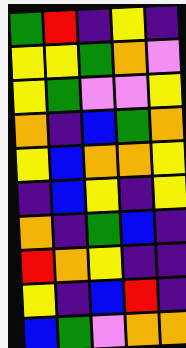[["green", "red", "indigo", "yellow", "indigo"], ["yellow", "yellow", "green", "orange", "violet"], ["yellow", "green", "violet", "violet", "yellow"], ["orange", "indigo", "blue", "green", "orange"], ["yellow", "blue", "orange", "orange", "yellow"], ["indigo", "blue", "yellow", "indigo", "yellow"], ["orange", "indigo", "green", "blue", "indigo"], ["red", "orange", "yellow", "indigo", "indigo"], ["yellow", "indigo", "blue", "red", "indigo"], ["blue", "green", "violet", "orange", "orange"]]